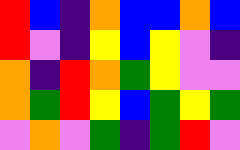[["red", "blue", "indigo", "orange", "blue", "blue", "orange", "blue"], ["red", "violet", "indigo", "yellow", "blue", "yellow", "violet", "indigo"], ["orange", "indigo", "red", "orange", "green", "yellow", "violet", "violet"], ["orange", "green", "red", "yellow", "blue", "green", "yellow", "green"], ["violet", "orange", "violet", "green", "indigo", "green", "red", "violet"]]